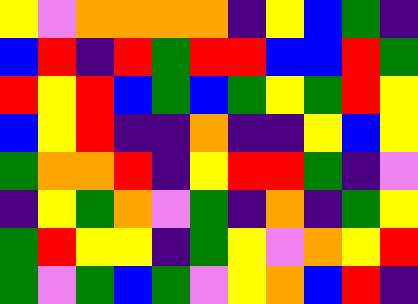[["yellow", "violet", "orange", "orange", "orange", "orange", "indigo", "yellow", "blue", "green", "indigo"], ["blue", "red", "indigo", "red", "green", "red", "red", "blue", "blue", "red", "green"], ["red", "yellow", "red", "blue", "green", "blue", "green", "yellow", "green", "red", "yellow"], ["blue", "yellow", "red", "indigo", "indigo", "orange", "indigo", "indigo", "yellow", "blue", "yellow"], ["green", "orange", "orange", "red", "indigo", "yellow", "red", "red", "green", "indigo", "violet"], ["indigo", "yellow", "green", "orange", "violet", "green", "indigo", "orange", "indigo", "green", "yellow"], ["green", "red", "yellow", "yellow", "indigo", "green", "yellow", "violet", "orange", "yellow", "red"], ["green", "violet", "green", "blue", "green", "violet", "yellow", "orange", "blue", "red", "indigo"]]